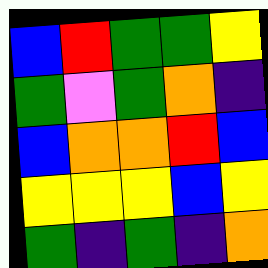[["blue", "red", "green", "green", "yellow"], ["green", "violet", "green", "orange", "indigo"], ["blue", "orange", "orange", "red", "blue"], ["yellow", "yellow", "yellow", "blue", "yellow"], ["green", "indigo", "green", "indigo", "orange"]]